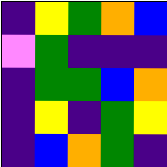[["indigo", "yellow", "green", "orange", "blue"], ["violet", "green", "indigo", "indigo", "indigo"], ["indigo", "green", "green", "blue", "orange"], ["indigo", "yellow", "indigo", "green", "yellow"], ["indigo", "blue", "orange", "green", "indigo"]]